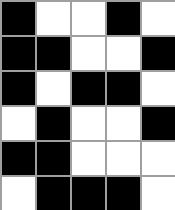[["black", "white", "white", "black", "white"], ["black", "black", "white", "white", "black"], ["black", "white", "black", "black", "white"], ["white", "black", "white", "white", "black"], ["black", "black", "white", "white", "white"], ["white", "black", "black", "black", "white"]]